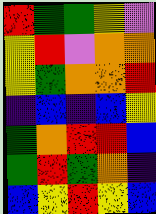[["red", "green", "green", "yellow", "violet"], ["yellow", "red", "violet", "orange", "orange"], ["yellow", "green", "orange", "orange", "red"], ["indigo", "blue", "indigo", "blue", "yellow"], ["green", "orange", "red", "red", "blue"], ["green", "red", "green", "orange", "indigo"], ["blue", "yellow", "red", "yellow", "blue"]]